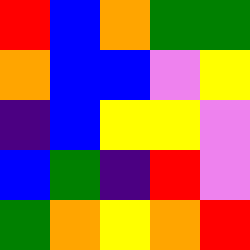[["red", "blue", "orange", "green", "green"], ["orange", "blue", "blue", "violet", "yellow"], ["indigo", "blue", "yellow", "yellow", "violet"], ["blue", "green", "indigo", "red", "violet"], ["green", "orange", "yellow", "orange", "red"]]